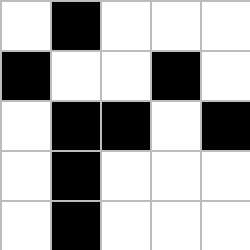[["white", "black", "white", "white", "white"], ["black", "white", "white", "black", "white"], ["white", "black", "black", "white", "black"], ["white", "black", "white", "white", "white"], ["white", "black", "white", "white", "white"]]